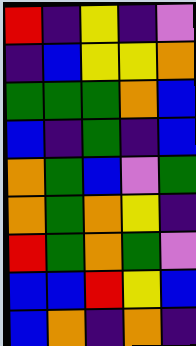[["red", "indigo", "yellow", "indigo", "violet"], ["indigo", "blue", "yellow", "yellow", "orange"], ["green", "green", "green", "orange", "blue"], ["blue", "indigo", "green", "indigo", "blue"], ["orange", "green", "blue", "violet", "green"], ["orange", "green", "orange", "yellow", "indigo"], ["red", "green", "orange", "green", "violet"], ["blue", "blue", "red", "yellow", "blue"], ["blue", "orange", "indigo", "orange", "indigo"]]